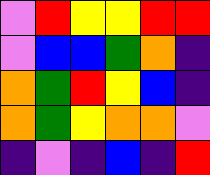[["violet", "red", "yellow", "yellow", "red", "red"], ["violet", "blue", "blue", "green", "orange", "indigo"], ["orange", "green", "red", "yellow", "blue", "indigo"], ["orange", "green", "yellow", "orange", "orange", "violet"], ["indigo", "violet", "indigo", "blue", "indigo", "red"]]